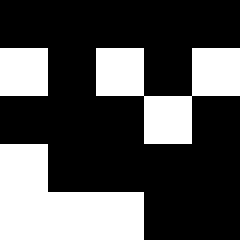[["black", "black", "black", "black", "black"], ["white", "black", "white", "black", "white"], ["black", "black", "black", "white", "black"], ["white", "black", "black", "black", "black"], ["white", "white", "white", "black", "black"]]